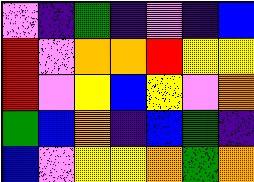[["violet", "indigo", "green", "indigo", "violet", "indigo", "blue"], ["red", "violet", "orange", "orange", "red", "yellow", "yellow"], ["red", "violet", "yellow", "blue", "yellow", "violet", "orange"], ["green", "blue", "orange", "indigo", "blue", "green", "indigo"], ["blue", "violet", "yellow", "yellow", "orange", "green", "orange"]]